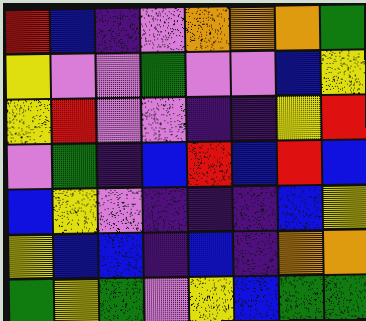[["red", "blue", "indigo", "violet", "orange", "orange", "orange", "green"], ["yellow", "violet", "violet", "green", "violet", "violet", "blue", "yellow"], ["yellow", "red", "violet", "violet", "indigo", "indigo", "yellow", "red"], ["violet", "green", "indigo", "blue", "red", "blue", "red", "blue"], ["blue", "yellow", "violet", "indigo", "indigo", "indigo", "blue", "yellow"], ["yellow", "blue", "blue", "indigo", "blue", "indigo", "orange", "orange"], ["green", "yellow", "green", "violet", "yellow", "blue", "green", "green"]]